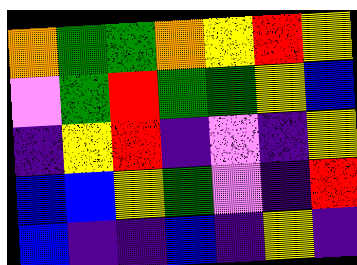[["orange", "green", "green", "orange", "yellow", "red", "yellow"], ["violet", "green", "red", "green", "green", "yellow", "blue"], ["indigo", "yellow", "red", "indigo", "violet", "indigo", "yellow"], ["blue", "blue", "yellow", "green", "violet", "indigo", "red"], ["blue", "indigo", "indigo", "blue", "indigo", "yellow", "indigo"]]